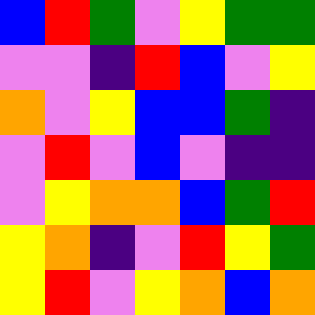[["blue", "red", "green", "violet", "yellow", "green", "green"], ["violet", "violet", "indigo", "red", "blue", "violet", "yellow"], ["orange", "violet", "yellow", "blue", "blue", "green", "indigo"], ["violet", "red", "violet", "blue", "violet", "indigo", "indigo"], ["violet", "yellow", "orange", "orange", "blue", "green", "red"], ["yellow", "orange", "indigo", "violet", "red", "yellow", "green"], ["yellow", "red", "violet", "yellow", "orange", "blue", "orange"]]